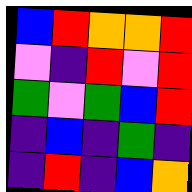[["blue", "red", "orange", "orange", "red"], ["violet", "indigo", "red", "violet", "red"], ["green", "violet", "green", "blue", "red"], ["indigo", "blue", "indigo", "green", "indigo"], ["indigo", "red", "indigo", "blue", "orange"]]